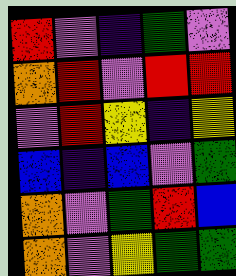[["red", "violet", "indigo", "green", "violet"], ["orange", "red", "violet", "red", "red"], ["violet", "red", "yellow", "indigo", "yellow"], ["blue", "indigo", "blue", "violet", "green"], ["orange", "violet", "green", "red", "blue"], ["orange", "violet", "yellow", "green", "green"]]